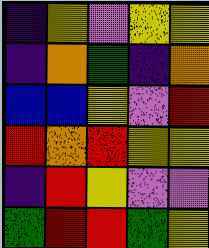[["indigo", "yellow", "violet", "yellow", "yellow"], ["indigo", "orange", "green", "indigo", "orange"], ["blue", "blue", "yellow", "violet", "red"], ["red", "orange", "red", "yellow", "yellow"], ["indigo", "red", "yellow", "violet", "violet"], ["green", "red", "red", "green", "yellow"]]